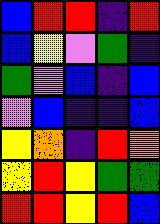[["blue", "red", "red", "indigo", "red"], ["blue", "yellow", "violet", "green", "indigo"], ["green", "violet", "blue", "indigo", "blue"], ["violet", "blue", "indigo", "indigo", "blue"], ["yellow", "orange", "indigo", "red", "orange"], ["yellow", "red", "yellow", "green", "green"], ["red", "red", "yellow", "red", "blue"]]